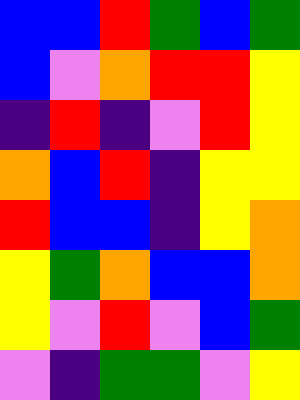[["blue", "blue", "red", "green", "blue", "green"], ["blue", "violet", "orange", "red", "red", "yellow"], ["indigo", "red", "indigo", "violet", "red", "yellow"], ["orange", "blue", "red", "indigo", "yellow", "yellow"], ["red", "blue", "blue", "indigo", "yellow", "orange"], ["yellow", "green", "orange", "blue", "blue", "orange"], ["yellow", "violet", "red", "violet", "blue", "green"], ["violet", "indigo", "green", "green", "violet", "yellow"]]